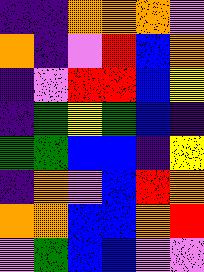[["indigo", "indigo", "orange", "orange", "orange", "violet"], ["orange", "indigo", "violet", "red", "blue", "orange"], ["indigo", "violet", "red", "red", "blue", "yellow"], ["indigo", "green", "yellow", "green", "blue", "indigo"], ["green", "green", "blue", "blue", "indigo", "yellow"], ["indigo", "orange", "violet", "blue", "red", "orange"], ["orange", "orange", "blue", "blue", "orange", "red"], ["violet", "green", "blue", "blue", "violet", "violet"]]